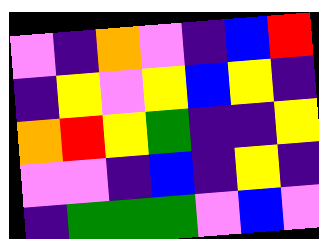[["violet", "indigo", "orange", "violet", "indigo", "blue", "red"], ["indigo", "yellow", "violet", "yellow", "blue", "yellow", "indigo"], ["orange", "red", "yellow", "green", "indigo", "indigo", "yellow"], ["violet", "violet", "indigo", "blue", "indigo", "yellow", "indigo"], ["indigo", "green", "green", "green", "violet", "blue", "violet"]]